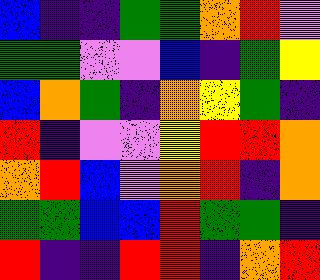[["blue", "indigo", "indigo", "green", "green", "orange", "red", "violet"], ["green", "green", "violet", "violet", "blue", "indigo", "green", "yellow"], ["blue", "orange", "green", "indigo", "orange", "yellow", "green", "indigo"], ["red", "indigo", "violet", "violet", "yellow", "red", "red", "orange"], ["orange", "red", "blue", "violet", "orange", "red", "indigo", "orange"], ["green", "green", "blue", "blue", "red", "green", "green", "indigo"], ["red", "indigo", "indigo", "red", "red", "indigo", "orange", "red"]]